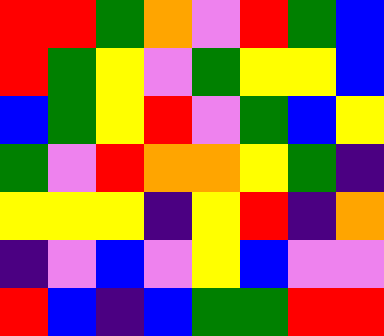[["red", "red", "green", "orange", "violet", "red", "green", "blue"], ["red", "green", "yellow", "violet", "green", "yellow", "yellow", "blue"], ["blue", "green", "yellow", "red", "violet", "green", "blue", "yellow"], ["green", "violet", "red", "orange", "orange", "yellow", "green", "indigo"], ["yellow", "yellow", "yellow", "indigo", "yellow", "red", "indigo", "orange"], ["indigo", "violet", "blue", "violet", "yellow", "blue", "violet", "violet"], ["red", "blue", "indigo", "blue", "green", "green", "red", "red"]]